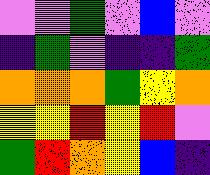[["violet", "violet", "green", "violet", "blue", "violet"], ["indigo", "green", "violet", "indigo", "indigo", "green"], ["orange", "orange", "orange", "green", "yellow", "orange"], ["yellow", "yellow", "red", "yellow", "red", "violet"], ["green", "red", "orange", "yellow", "blue", "indigo"]]